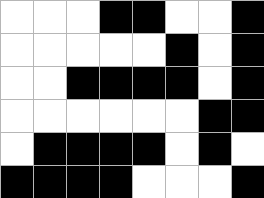[["white", "white", "white", "black", "black", "white", "white", "black"], ["white", "white", "white", "white", "white", "black", "white", "black"], ["white", "white", "black", "black", "black", "black", "white", "black"], ["white", "white", "white", "white", "white", "white", "black", "black"], ["white", "black", "black", "black", "black", "white", "black", "white"], ["black", "black", "black", "black", "white", "white", "white", "black"]]